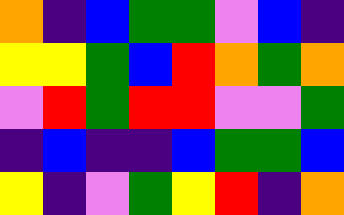[["orange", "indigo", "blue", "green", "green", "violet", "blue", "indigo"], ["yellow", "yellow", "green", "blue", "red", "orange", "green", "orange"], ["violet", "red", "green", "red", "red", "violet", "violet", "green"], ["indigo", "blue", "indigo", "indigo", "blue", "green", "green", "blue"], ["yellow", "indigo", "violet", "green", "yellow", "red", "indigo", "orange"]]